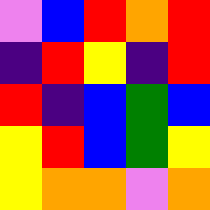[["violet", "blue", "red", "orange", "red"], ["indigo", "red", "yellow", "indigo", "red"], ["red", "indigo", "blue", "green", "blue"], ["yellow", "red", "blue", "green", "yellow"], ["yellow", "orange", "orange", "violet", "orange"]]